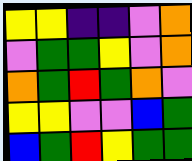[["yellow", "yellow", "indigo", "indigo", "violet", "orange"], ["violet", "green", "green", "yellow", "violet", "orange"], ["orange", "green", "red", "green", "orange", "violet"], ["yellow", "yellow", "violet", "violet", "blue", "green"], ["blue", "green", "red", "yellow", "green", "green"]]